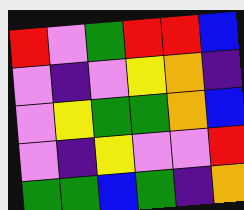[["red", "violet", "green", "red", "red", "blue"], ["violet", "indigo", "violet", "yellow", "orange", "indigo"], ["violet", "yellow", "green", "green", "orange", "blue"], ["violet", "indigo", "yellow", "violet", "violet", "red"], ["green", "green", "blue", "green", "indigo", "orange"]]